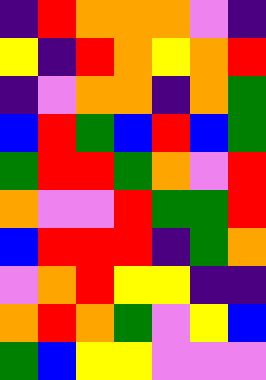[["indigo", "red", "orange", "orange", "orange", "violet", "indigo"], ["yellow", "indigo", "red", "orange", "yellow", "orange", "red"], ["indigo", "violet", "orange", "orange", "indigo", "orange", "green"], ["blue", "red", "green", "blue", "red", "blue", "green"], ["green", "red", "red", "green", "orange", "violet", "red"], ["orange", "violet", "violet", "red", "green", "green", "red"], ["blue", "red", "red", "red", "indigo", "green", "orange"], ["violet", "orange", "red", "yellow", "yellow", "indigo", "indigo"], ["orange", "red", "orange", "green", "violet", "yellow", "blue"], ["green", "blue", "yellow", "yellow", "violet", "violet", "violet"]]